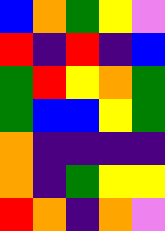[["blue", "orange", "green", "yellow", "violet"], ["red", "indigo", "red", "indigo", "blue"], ["green", "red", "yellow", "orange", "green"], ["green", "blue", "blue", "yellow", "green"], ["orange", "indigo", "indigo", "indigo", "indigo"], ["orange", "indigo", "green", "yellow", "yellow"], ["red", "orange", "indigo", "orange", "violet"]]